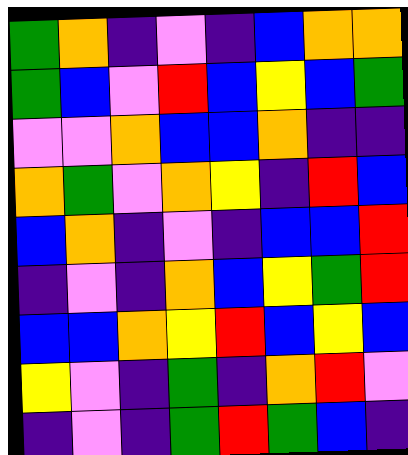[["green", "orange", "indigo", "violet", "indigo", "blue", "orange", "orange"], ["green", "blue", "violet", "red", "blue", "yellow", "blue", "green"], ["violet", "violet", "orange", "blue", "blue", "orange", "indigo", "indigo"], ["orange", "green", "violet", "orange", "yellow", "indigo", "red", "blue"], ["blue", "orange", "indigo", "violet", "indigo", "blue", "blue", "red"], ["indigo", "violet", "indigo", "orange", "blue", "yellow", "green", "red"], ["blue", "blue", "orange", "yellow", "red", "blue", "yellow", "blue"], ["yellow", "violet", "indigo", "green", "indigo", "orange", "red", "violet"], ["indigo", "violet", "indigo", "green", "red", "green", "blue", "indigo"]]